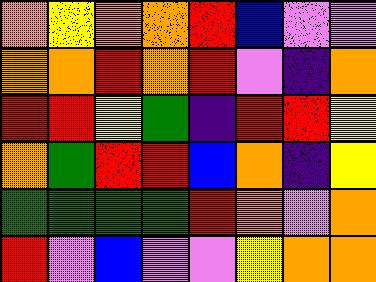[["orange", "yellow", "orange", "orange", "red", "blue", "violet", "violet"], ["orange", "orange", "red", "orange", "red", "violet", "indigo", "orange"], ["red", "red", "yellow", "green", "indigo", "red", "red", "yellow"], ["orange", "green", "red", "red", "blue", "orange", "indigo", "yellow"], ["green", "green", "green", "green", "red", "orange", "violet", "orange"], ["red", "violet", "blue", "violet", "violet", "yellow", "orange", "orange"]]